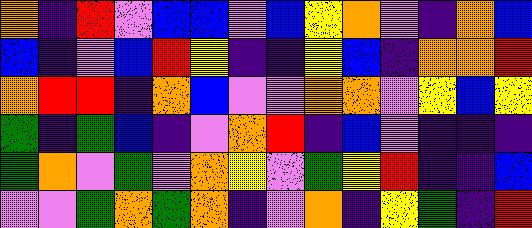[["orange", "indigo", "red", "violet", "blue", "blue", "violet", "blue", "yellow", "orange", "violet", "indigo", "orange", "blue"], ["blue", "indigo", "violet", "blue", "red", "yellow", "indigo", "indigo", "yellow", "blue", "indigo", "orange", "orange", "red"], ["orange", "red", "red", "indigo", "orange", "blue", "violet", "violet", "orange", "orange", "violet", "yellow", "blue", "yellow"], ["green", "indigo", "green", "blue", "indigo", "violet", "orange", "red", "indigo", "blue", "violet", "indigo", "indigo", "indigo"], ["green", "orange", "violet", "green", "violet", "orange", "yellow", "violet", "green", "yellow", "red", "indigo", "indigo", "blue"], ["violet", "violet", "green", "orange", "green", "orange", "indigo", "violet", "orange", "indigo", "yellow", "green", "indigo", "red"]]